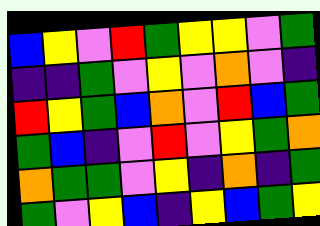[["blue", "yellow", "violet", "red", "green", "yellow", "yellow", "violet", "green"], ["indigo", "indigo", "green", "violet", "yellow", "violet", "orange", "violet", "indigo"], ["red", "yellow", "green", "blue", "orange", "violet", "red", "blue", "green"], ["green", "blue", "indigo", "violet", "red", "violet", "yellow", "green", "orange"], ["orange", "green", "green", "violet", "yellow", "indigo", "orange", "indigo", "green"], ["green", "violet", "yellow", "blue", "indigo", "yellow", "blue", "green", "yellow"]]